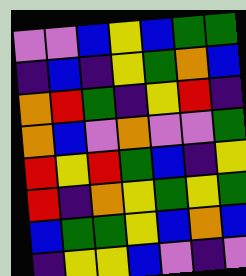[["violet", "violet", "blue", "yellow", "blue", "green", "green"], ["indigo", "blue", "indigo", "yellow", "green", "orange", "blue"], ["orange", "red", "green", "indigo", "yellow", "red", "indigo"], ["orange", "blue", "violet", "orange", "violet", "violet", "green"], ["red", "yellow", "red", "green", "blue", "indigo", "yellow"], ["red", "indigo", "orange", "yellow", "green", "yellow", "green"], ["blue", "green", "green", "yellow", "blue", "orange", "blue"], ["indigo", "yellow", "yellow", "blue", "violet", "indigo", "violet"]]